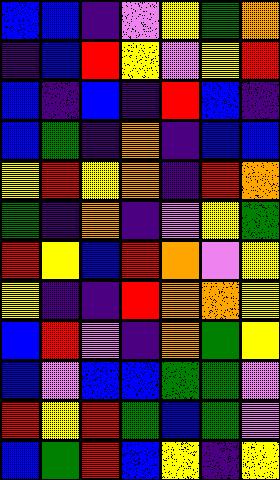[["blue", "blue", "indigo", "violet", "yellow", "green", "orange"], ["indigo", "blue", "red", "yellow", "violet", "yellow", "red"], ["blue", "indigo", "blue", "indigo", "red", "blue", "indigo"], ["blue", "green", "indigo", "orange", "indigo", "blue", "blue"], ["yellow", "red", "yellow", "orange", "indigo", "red", "orange"], ["green", "indigo", "orange", "indigo", "violet", "yellow", "green"], ["red", "yellow", "blue", "red", "orange", "violet", "yellow"], ["yellow", "indigo", "indigo", "red", "orange", "orange", "yellow"], ["blue", "red", "violet", "indigo", "orange", "green", "yellow"], ["blue", "violet", "blue", "blue", "green", "green", "violet"], ["red", "yellow", "red", "green", "blue", "green", "violet"], ["blue", "green", "red", "blue", "yellow", "indigo", "yellow"]]